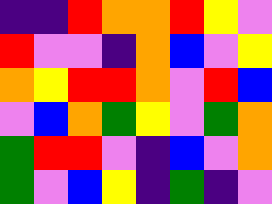[["indigo", "indigo", "red", "orange", "orange", "red", "yellow", "violet"], ["red", "violet", "violet", "indigo", "orange", "blue", "violet", "yellow"], ["orange", "yellow", "red", "red", "orange", "violet", "red", "blue"], ["violet", "blue", "orange", "green", "yellow", "violet", "green", "orange"], ["green", "red", "red", "violet", "indigo", "blue", "violet", "orange"], ["green", "violet", "blue", "yellow", "indigo", "green", "indigo", "violet"]]